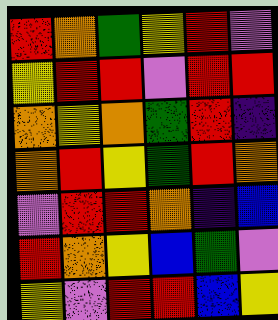[["red", "orange", "green", "yellow", "red", "violet"], ["yellow", "red", "red", "violet", "red", "red"], ["orange", "yellow", "orange", "green", "red", "indigo"], ["orange", "red", "yellow", "green", "red", "orange"], ["violet", "red", "red", "orange", "indigo", "blue"], ["red", "orange", "yellow", "blue", "green", "violet"], ["yellow", "violet", "red", "red", "blue", "yellow"]]